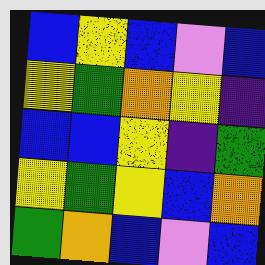[["blue", "yellow", "blue", "violet", "blue"], ["yellow", "green", "orange", "yellow", "indigo"], ["blue", "blue", "yellow", "indigo", "green"], ["yellow", "green", "yellow", "blue", "orange"], ["green", "orange", "blue", "violet", "blue"]]